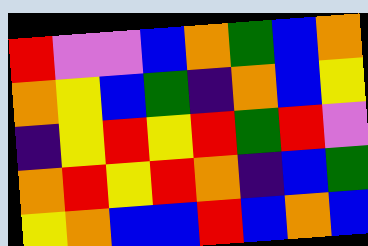[["red", "violet", "violet", "blue", "orange", "green", "blue", "orange"], ["orange", "yellow", "blue", "green", "indigo", "orange", "blue", "yellow"], ["indigo", "yellow", "red", "yellow", "red", "green", "red", "violet"], ["orange", "red", "yellow", "red", "orange", "indigo", "blue", "green"], ["yellow", "orange", "blue", "blue", "red", "blue", "orange", "blue"]]